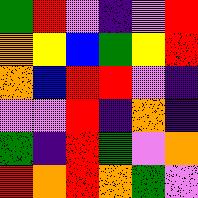[["green", "red", "violet", "indigo", "violet", "red"], ["orange", "yellow", "blue", "green", "yellow", "red"], ["orange", "blue", "red", "red", "violet", "indigo"], ["violet", "violet", "red", "indigo", "orange", "indigo"], ["green", "indigo", "red", "green", "violet", "orange"], ["red", "orange", "red", "orange", "green", "violet"]]